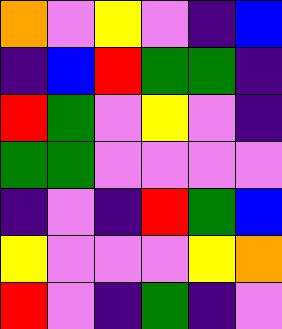[["orange", "violet", "yellow", "violet", "indigo", "blue"], ["indigo", "blue", "red", "green", "green", "indigo"], ["red", "green", "violet", "yellow", "violet", "indigo"], ["green", "green", "violet", "violet", "violet", "violet"], ["indigo", "violet", "indigo", "red", "green", "blue"], ["yellow", "violet", "violet", "violet", "yellow", "orange"], ["red", "violet", "indigo", "green", "indigo", "violet"]]